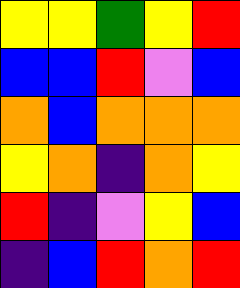[["yellow", "yellow", "green", "yellow", "red"], ["blue", "blue", "red", "violet", "blue"], ["orange", "blue", "orange", "orange", "orange"], ["yellow", "orange", "indigo", "orange", "yellow"], ["red", "indigo", "violet", "yellow", "blue"], ["indigo", "blue", "red", "orange", "red"]]